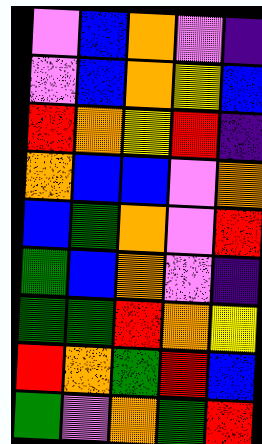[["violet", "blue", "orange", "violet", "indigo"], ["violet", "blue", "orange", "yellow", "blue"], ["red", "orange", "yellow", "red", "indigo"], ["orange", "blue", "blue", "violet", "orange"], ["blue", "green", "orange", "violet", "red"], ["green", "blue", "orange", "violet", "indigo"], ["green", "green", "red", "orange", "yellow"], ["red", "orange", "green", "red", "blue"], ["green", "violet", "orange", "green", "red"]]